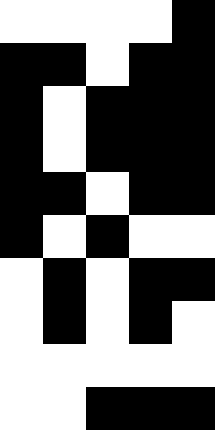[["white", "white", "white", "white", "black"], ["black", "black", "white", "black", "black"], ["black", "white", "black", "black", "black"], ["black", "white", "black", "black", "black"], ["black", "black", "white", "black", "black"], ["black", "white", "black", "white", "white"], ["white", "black", "white", "black", "black"], ["white", "black", "white", "black", "white"], ["white", "white", "white", "white", "white"], ["white", "white", "black", "black", "black"]]